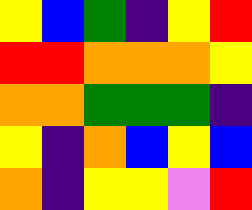[["yellow", "blue", "green", "indigo", "yellow", "red"], ["red", "red", "orange", "orange", "orange", "yellow"], ["orange", "orange", "green", "green", "green", "indigo"], ["yellow", "indigo", "orange", "blue", "yellow", "blue"], ["orange", "indigo", "yellow", "yellow", "violet", "red"]]